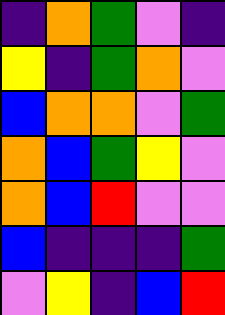[["indigo", "orange", "green", "violet", "indigo"], ["yellow", "indigo", "green", "orange", "violet"], ["blue", "orange", "orange", "violet", "green"], ["orange", "blue", "green", "yellow", "violet"], ["orange", "blue", "red", "violet", "violet"], ["blue", "indigo", "indigo", "indigo", "green"], ["violet", "yellow", "indigo", "blue", "red"]]